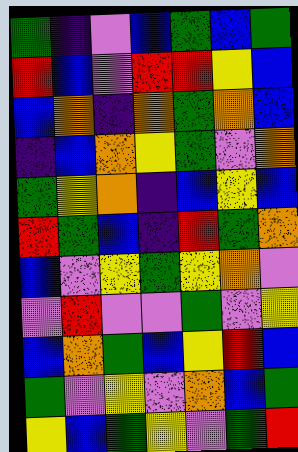[["green", "indigo", "violet", "blue", "green", "blue", "green"], ["red", "blue", "violet", "red", "red", "yellow", "blue"], ["blue", "orange", "indigo", "orange", "green", "orange", "blue"], ["indigo", "blue", "orange", "yellow", "green", "violet", "orange"], ["green", "yellow", "orange", "indigo", "blue", "yellow", "blue"], ["red", "green", "blue", "indigo", "red", "green", "orange"], ["blue", "violet", "yellow", "green", "yellow", "orange", "violet"], ["violet", "red", "violet", "violet", "green", "violet", "yellow"], ["blue", "orange", "green", "blue", "yellow", "red", "blue"], ["green", "violet", "yellow", "violet", "orange", "blue", "green"], ["yellow", "blue", "green", "yellow", "violet", "green", "red"]]